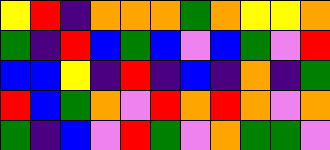[["yellow", "red", "indigo", "orange", "orange", "orange", "green", "orange", "yellow", "yellow", "orange"], ["green", "indigo", "red", "blue", "green", "blue", "violet", "blue", "green", "violet", "red"], ["blue", "blue", "yellow", "indigo", "red", "indigo", "blue", "indigo", "orange", "indigo", "green"], ["red", "blue", "green", "orange", "violet", "red", "orange", "red", "orange", "violet", "orange"], ["green", "indigo", "blue", "violet", "red", "green", "violet", "orange", "green", "green", "violet"]]